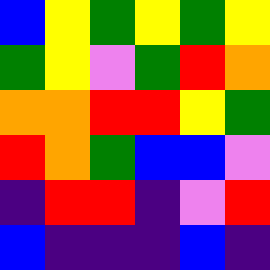[["blue", "yellow", "green", "yellow", "green", "yellow"], ["green", "yellow", "violet", "green", "red", "orange"], ["orange", "orange", "red", "red", "yellow", "green"], ["red", "orange", "green", "blue", "blue", "violet"], ["indigo", "red", "red", "indigo", "violet", "red"], ["blue", "indigo", "indigo", "indigo", "blue", "indigo"]]